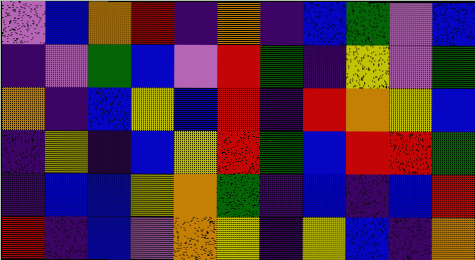[["violet", "blue", "orange", "red", "indigo", "orange", "indigo", "blue", "green", "violet", "blue"], ["indigo", "violet", "green", "blue", "violet", "red", "green", "indigo", "yellow", "violet", "green"], ["orange", "indigo", "blue", "yellow", "blue", "red", "indigo", "red", "orange", "yellow", "blue"], ["indigo", "yellow", "indigo", "blue", "yellow", "red", "green", "blue", "red", "red", "green"], ["indigo", "blue", "blue", "yellow", "orange", "green", "indigo", "blue", "indigo", "blue", "red"], ["red", "indigo", "blue", "violet", "orange", "yellow", "indigo", "yellow", "blue", "indigo", "orange"]]